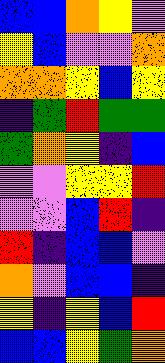[["blue", "blue", "orange", "yellow", "violet"], ["yellow", "blue", "violet", "violet", "orange"], ["orange", "orange", "yellow", "blue", "yellow"], ["indigo", "green", "red", "green", "green"], ["green", "orange", "yellow", "indigo", "blue"], ["violet", "violet", "yellow", "yellow", "red"], ["violet", "violet", "blue", "red", "indigo"], ["red", "indigo", "blue", "blue", "violet"], ["orange", "violet", "blue", "blue", "indigo"], ["yellow", "indigo", "yellow", "blue", "red"], ["blue", "blue", "yellow", "green", "orange"]]